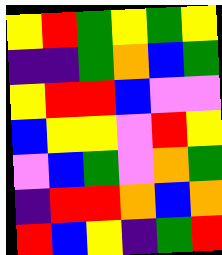[["yellow", "red", "green", "yellow", "green", "yellow"], ["indigo", "indigo", "green", "orange", "blue", "green"], ["yellow", "red", "red", "blue", "violet", "violet"], ["blue", "yellow", "yellow", "violet", "red", "yellow"], ["violet", "blue", "green", "violet", "orange", "green"], ["indigo", "red", "red", "orange", "blue", "orange"], ["red", "blue", "yellow", "indigo", "green", "red"]]